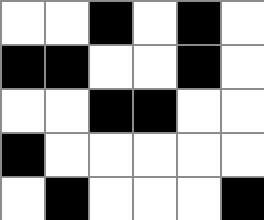[["white", "white", "black", "white", "black", "white"], ["black", "black", "white", "white", "black", "white"], ["white", "white", "black", "black", "white", "white"], ["black", "white", "white", "white", "white", "white"], ["white", "black", "white", "white", "white", "black"]]